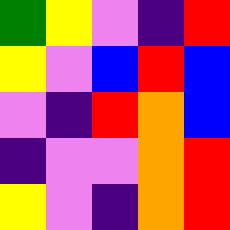[["green", "yellow", "violet", "indigo", "red"], ["yellow", "violet", "blue", "red", "blue"], ["violet", "indigo", "red", "orange", "blue"], ["indigo", "violet", "violet", "orange", "red"], ["yellow", "violet", "indigo", "orange", "red"]]